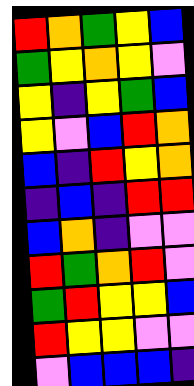[["red", "orange", "green", "yellow", "blue"], ["green", "yellow", "orange", "yellow", "violet"], ["yellow", "indigo", "yellow", "green", "blue"], ["yellow", "violet", "blue", "red", "orange"], ["blue", "indigo", "red", "yellow", "orange"], ["indigo", "blue", "indigo", "red", "red"], ["blue", "orange", "indigo", "violet", "violet"], ["red", "green", "orange", "red", "violet"], ["green", "red", "yellow", "yellow", "blue"], ["red", "yellow", "yellow", "violet", "violet"], ["violet", "blue", "blue", "blue", "indigo"]]